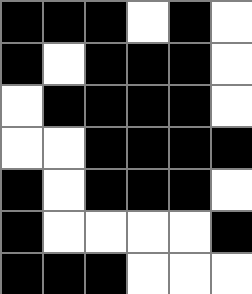[["black", "black", "black", "white", "black", "white"], ["black", "white", "black", "black", "black", "white"], ["white", "black", "black", "black", "black", "white"], ["white", "white", "black", "black", "black", "black"], ["black", "white", "black", "black", "black", "white"], ["black", "white", "white", "white", "white", "black"], ["black", "black", "black", "white", "white", "white"]]